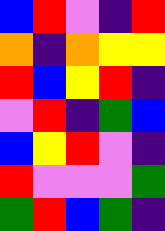[["blue", "red", "violet", "indigo", "red"], ["orange", "indigo", "orange", "yellow", "yellow"], ["red", "blue", "yellow", "red", "indigo"], ["violet", "red", "indigo", "green", "blue"], ["blue", "yellow", "red", "violet", "indigo"], ["red", "violet", "violet", "violet", "green"], ["green", "red", "blue", "green", "indigo"]]